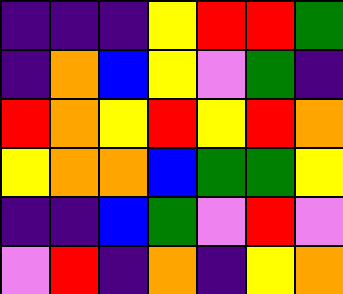[["indigo", "indigo", "indigo", "yellow", "red", "red", "green"], ["indigo", "orange", "blue", "yellow", "violet", "green", "indigo"], ["red", "orange", "yellow", "red", "yellow", "red", "orange"], ["yellow", "orange", "orange", "blue", "green", "green", "yellow"], ["indigo", "indigo", "blue", "green", "violet", "red", "violet"], ["violet", "red", "indigo", "orange", "indigo", "yellow", "orange"]]